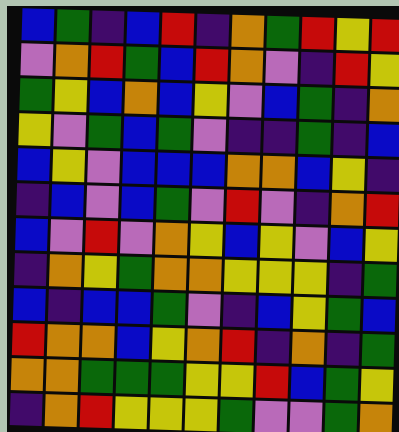[["blue", "green", "indigo", "blue", "red", "indigo", "orange", "green", "red", "yellow", "red"], ["violet", "orange", "red", "green", "blue", "red", "orange", "violet", "indigo", "red", "yellow"], ["green", "yellow", "blue", "orange", "blue", "yellow", "violet", "blue", "green", "indigo", "orange"], ["yellow", "violet", "green", "blue", "green", "violet", "indigo", "indigo", "green", "indigo", "blue"], ["blue", "yellow", "violet", "blue", "blue", "blue", "orange", "orange", "blue", "yellow", "indigo"], ["indigo", "blue", "violet", "blue", "green", "violet", "red", "violet", "indigo", "orange", "red"], ["blue", "violet", "red", "violet", "orange", "yellow", "blue", "yellow", "violet", "blue", "yellow"], ["indigo", "orange", "yellow", "green", "orange", "orange", "yellow", "yellow", "yellow", "indigo", "green"], ["blue", "indigo", "blue", "blue", "green", "violet", "indigo", "blue", "yellow", "green", "blue"], ["red", "orange", "orange", "blue", "yellow", "orange", "red", "indigo", "orange", "indigo", "green"], ["orange", "orange", "green", "green", "green", "yellow", "yellow", "red", "blue", "green", "yellow"], ["indigo", "orange", "red", "yellow", "yellow", "yellow", "green", "violet", "violet", "green", "orange"]]